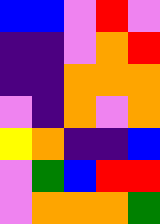[["blue", "blue", "violet", "red", "violet"], ["indigo", "indigo", "violet", "orange", "red"], ["indigo", "indigo", "orange", "orange", "orange"], ["violet", "indigo", "orange", "violet", "orange"], ["yellow", "orange", "indigo", "indigo", "blue"], ["violet", "green", "blue", "red", "red"], ["violet", "orange", "orange", "orange", "green"]]